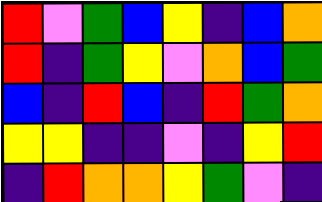[["red", "violet", "green", "blue", "yellow", "indigo", "blue", "orange"], ["red", "indigo", "green", "yellow", "violet", "orange", "blue", "green"], ["blue", "indigo", "red", "blue", "indigo", "red", "green", "orange"], ["yellow", "yellow", "indigo", "indigo", "violet", "indigo", "yellow", "red"], ["indigo", "red", "orange", "orange", "yellow", "green", "violet", "indigo"]]